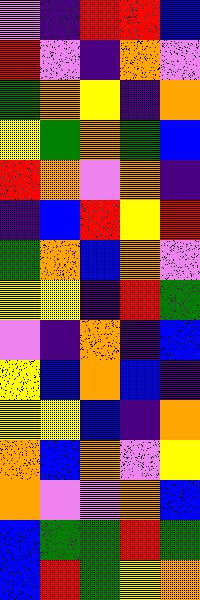[["violet", "indigo", "red", "red", "blue"], ["red", "violet", "indigo", "orange", "violet"], ["green", "orange", "yellow", "indigo", "orange"], ["yellow", "green", "orange", "green", "blue"], ["red", "orange", "violet", "orange", "indigo"], ["indigo", "blue", "red", "yellow", "red"], ["green", "orange", "blue", "orange", "violet"], ["yellow", "yellow", "indigo", "red", "green"], ["violet", "indigo", "orange", "indigo", "blue"], ["yellow", "blue", "orange", "blue", "indigo"], ["yellow", "yellow", "blue", "indigo", "orange"], ["orange", "blue", "orange", "violet", "yellow"], ["orange", "violet", "violet", "orange", "blue"], ["blue", "green", "green", "red", "green"], ["blue", "red", "green", "yellow", "orange"]]